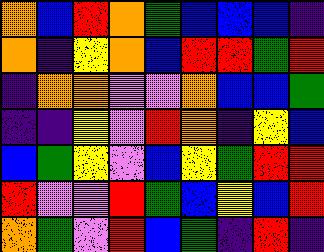[["orange", "blue", "red", "orange", "green", "blue", "blue", "blue", "indigo"], ["orange", "indigo", "yellow", "orange", "blue", "red", "red", "green", "red"], ["indigo", "orange", "orange", "violet", "violet", "orange", "blue", "blue", "green"], ["indigo", "indigo", "yellow", "violet", "red", "orange", "indigo", "yellow", "blue"], ["blue", "green", "yellow", "violet", "blue", "yellow", "green", "red", "red"], ["red", "violet", "violet", "red", "green", "blue", "yellow", "blue", "red"], ["orange", "green", "violet", "red", "blue", "green", "indigo", "red", "indigo"]]